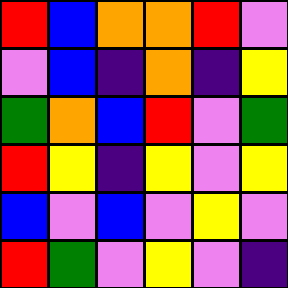[["red", "blue", "orange", "orange", "red", "violet"], ["violet", "blue", "indigo", "orange", "indigo", "yellow"], ["green", "orange", "blue", "red", "violet", "green"], ["red", "yellow", "indigo", "yellow", "violet", "yellow"], ["blue", "violet", "blue", "violet", "yellow", "violet"], ["red", "green", "violet", "yellow", "violet", "indigo"]]